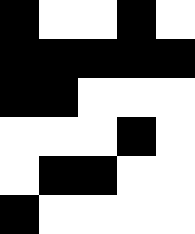[["black", "white", "white", "black", "white"], ["black", "black", "black", "black", "black"], ["black", "black", "white", "white", "white"], ["white", "white", "white", "black", "white"], ["white", "black", "black", "white", "white"], ["black", "white", "white", "white", "white"]]